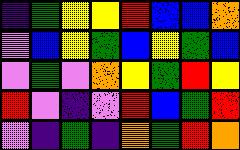[["indigo", "green", "yellow", "yellow", "red", "blue", "blue", "orange"], ["violet", "blue", "yellow", "green", "blue", "yellow", "green", "blue"], ["violet", "green", "violet", "orange", "yellow", "green", "red", "yellow"], ["red", "violet", "indigo", "violet", "red", "blue", "green", "red"], ["violet", "indigo", "green", "indigo", "orange", "green", "red", "orange"]]